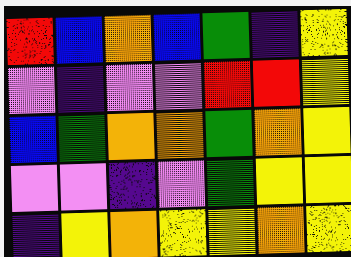[["red", "blue", "orange", "blue", "green", "indigo", "yellow"], ["violet", "indigo", "violet", "violet", "red", "red", "yellow"], ["blue", "green", "orange", "orange", "green", "orange", "yellow"], ["violet", "violet", "indigo", "violet", "green", "yellow", "yellow"], ["indigo", "yellow", "orange", "yellow", "yellow", "orange", "yellow"]]